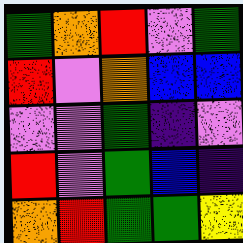[["green", "orange", "red", "violet", "green"], ["red", "violet", "orange", "blue", "blue"], ["violet", "violet", "green", "indigo", "violet"], ["red", "violet", "green", "blue", "indigo"], ["orange", "red", "green", "green", "yellow"]]